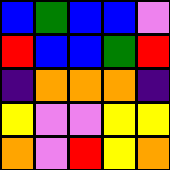[["blue", "green", "blue", "blue", "violet"], ["red", "blue", "blue", "green", "red"], ["indigo", "orange", "orange", "orange", "indigo"], ["yellow", "violet", "violet", "yellow", "yellow"], ["orange", "violet", "red", "yellow", "orange"]]